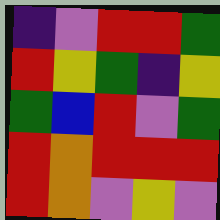[["indigo", "violet", "red", "red", "green"], ["red", "yellow", "green", "indigo", "yellow"], ["green", "blue", "red", "violet", "green"], ["red", "orange", "red", "red", "red"], ["red", "orange", "violet", "yellow", "violet"]]